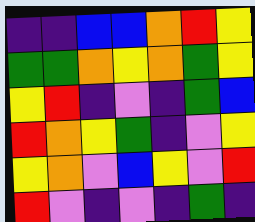[["indigo", "indigo", "blue", "blue", "orange", "red", "yellow"], ["green", "green", "orange", "yellow", "orange", "green", "yellow"], ["yellow", "red", "indigo", "violet", "indigo", "green", "blue"], ["red", "orange", "yellow", "green", "indigo", "violet", "yellow"], ["yellow", "orange", "violet", "blue", "yellow", "violet", "red"], ["red", "violet", "indigo", "violet", "indigo", "green", "indigo"]]